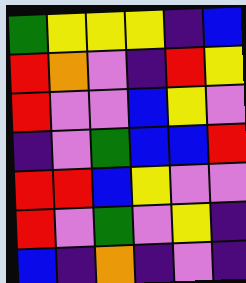[["green", "yellow", "yellow", "yellow", "indigo", "blue"], ["red", "orange", "violet", "indigo", "red", "yellow"], ["red", "violet", "violet", "blue", "yellow", "violet"], ["indigo", "violet", "green", "blue", "blue", "red"], ["red", "red", "blue", "yellow", "violet", "violet"], ["red", "violet", "green", "violet", "yellow", "indigo"], ["blue", "indigo", "orange", "indigo", "violet", "indigo"]]